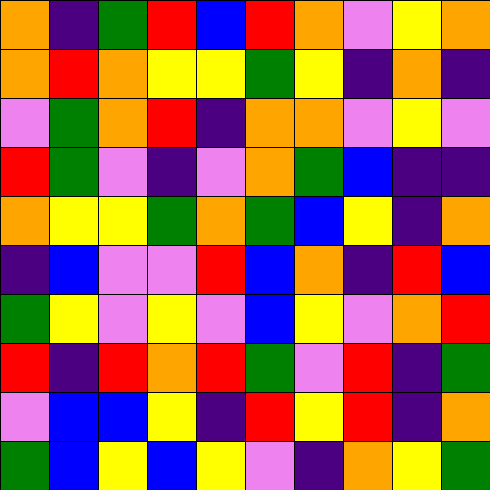[["orange", "indigo", "green", "red", "blue", "red", "orange", "violet", "yellow", "orange"], ["orange", "red", "orange", "yellow", "yellow", "green", "yellow", "indigo", "orange", "indigo"], ["violet", "green", "orange", "red", "indigo", "orange", "orange", "violet", "yellow", "violet"], ["red", "green", "violet", "indigo", "violet", "orange", "green", "blue", "indigo", "indigo"], ["orange", "yellow", "yellow", "green", "orange", "green", "blue", "yellow", "indigo", "orange"], ["indigo", "blue", "violet", "violet", "red", "blue", "orange", "indigo", "red", "blue"], ["green", "yellow", "violet", "yellow", "violet", "blue", "yellow", "violet", "orange", "red"], ["red", "indigo", "red", "orange", "red", "green", "violet", "red", "indigo", "green"], ["violet", "blue", "blue", "yellow", "indigo", "red", "yellow", "red", "indigo", "orange"], ["green", "blue", "yellow", "blue", "yellow", "violet", "indigo", "orange", "yellow", "green"]]